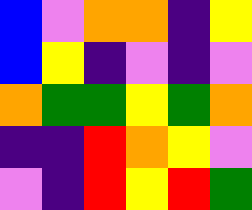[["blue", "violet", "orange", "orange", "indigo", "yellow"], ["blue", "yellow", "indigo", "violet", "indigo", "violet"], ["orange", "green", "green", "yellow", "green", "orange"], ["indigo", "indigo", "red", "orange", "yellow", "violet"], ["violet", "indigo", "red", "yellow", "red", "green"]]